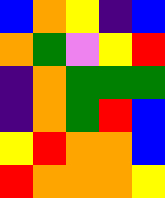[["blue", "orange", "yellow", "indigo", "blue"], ["orange", "green", "violet", "yellow", "red"], ["indigo", "orange", "green", "green", "green"], ["indigo", "orange", "green", "red", "blue"], ["yellow", "red", "orange", "orange", "blue"], ["red", "orange", "orange", "orange", "yellow"]]